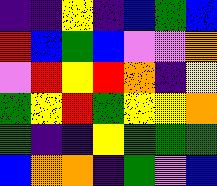[["indigo", "indigo", "yellow", "indigo", "blue", "green", "blue"], ["red", "blue", "green", "blue", "violet", "violet", "orange"], ["violet", "red", "yellow", "red", "orange", "indigo", "yellow"], ["green", "yellow", "red", "green", "yellow", "yellow", "orange"], ["green", "indigo", "indigo", "yellow", "green", "green", "green"], ["blue", "orange", "orange", "indigo", "green", "violet", "blue"]]